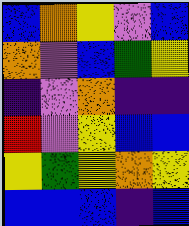[["blue", "orange", "yellow", "violet", "blue"], ["orange", "violet", "blue", "green", "yellow"], ["indigo", "violet", "orange", "indigo", "indigo"], ["red", "violet", "yellow", "blue", "blue"], ["yellow", "green", "yellow", "orange", "yellow"], ["blue", "blue", "blue", "indigo", "blue"]]